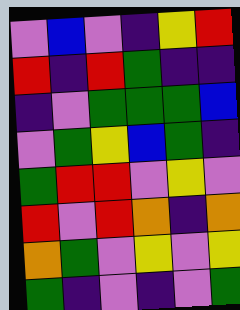[["violet", "blue", "violet", "indigo", "yellow", "red"], ["red", "indigo", "red", "green", "indigo", "indigo"], ["indigo", "violet", "green", "green", "green", "blue"], ["violet", "green", "yellow", "blue", "green", "indigo"], ["green", "red", "red", "violet", "yellow", "violet"], ["red", "violet", "red", "orange", "indigo", "orange"], ["orange", "green", "violet", "yellow", "violet", "yellow"], ["green", "indigo", "violet", "indigo", "violet", "green"]]